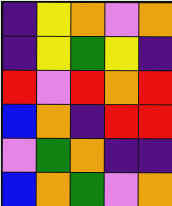[["indigo", "yellow", "orange", "violet", "orange"], ["indigo", "yellow", "green", "yellow", "indigo"], ["red", "violet", "red", "orange", "red"], ["blue", "orange", "indigo", "red", "red"], ["violet", "green", "orange", "indigo", "indigo"], ["blue", "orange", "green", "violet", "orange"]]